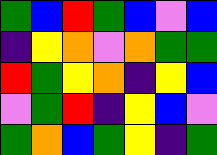[["green", "blue", "red", "green", "blue", "violet", "blue"], ["indigo", "yellow", "orange", "violet", "orange", "green", "green"], ["red", "green", "yellow", "orange", "indigo", "yellow", "blue"], ["violet", "green", "red", "indigo", "yellow", "blue", "violet"], ["green", "orange", "blue", "green", "yellow", "indigo", "green"]]